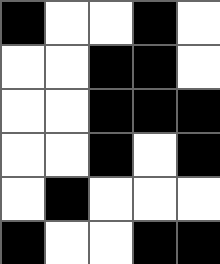[["black", "white", "white", "black", "white"], ["white", "white", "black", "black", "white"], ["white", "white", "black", "black", "black"], ["white", "white", "black", "white", "black"], ["white", "black", "white", "white", "white"], ["black", "white", "white", "black", "black"]]